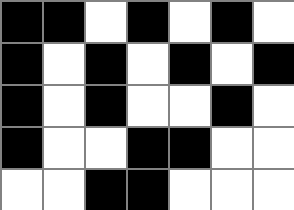[["black", "black", "white", "black", "white", "black", "white"], ["black", "white", "black", "white", "black", "white", "black"], ["black", "white", "black", "white", "white", "black", "white"], ["black", "white", "white", "black", "black", "white", "white"], ["white", "white", "black", "black", "white", "white", "white"]]